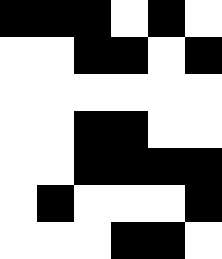[["black", "black", "black", "white", "black", "white"], ["white", "white", "black", "black", "white", "black"], ["white", "white", "white", "white", "white", "white"], ["white", "white", "black", "black", "white", "white"], ["white", "white", "black", "black", "black", "black"], ["white", "black", "white", "white", "white", "black"], ["white", "white", "white", "black", "black", "white"]]